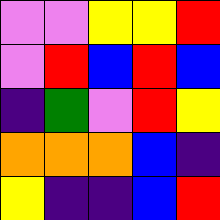[["violet", "violet", "yellow", "yellow", "red"], ["violet", "red", "blue", "red", "blue"], ["indigo", "green", "violet", "red", "yellow"], ["orange", "orange", "orange", "blue", "indigo"], ["yellow", "indigo", "indigo", "blue", "red"]]